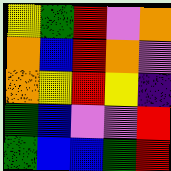[["yellow", "green", "red", "violet", "orange"], ["orange", "blue", "red", "orange", "violet"], ["orange", "yellow", "red", "yellow", "indigo"], ["green", "blue", "violet", "violet", "red"], ["green", "blue", "blue", "green", "red"]]